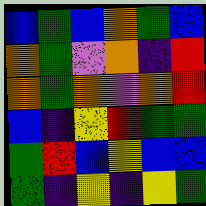[["blue", "green", "blue", "orange", "green", "blue"], ["orange", "green", "violet", "orange", "indigo", "red"], ["orange", "green", "orange", "violet", "orange", "red"], ["blue", "indigo", "yellow", "red", "green", "green"], ["green", "red", "blue", "yellow", "blue", "blue"], ["green", "indigo", "yellow", "indigo", "yellow", "green"]]